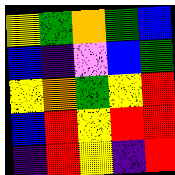[["yellow", "green", "orange", "green", "blue"], ["blue", "indigo", "violet", "blue", "green"], ["yellow", "orange", "green", "yellow", "red"], ["blue", "red", "yellow", "red", "red"], ["indigo", "red", "yellow", "indigo", "red"]]